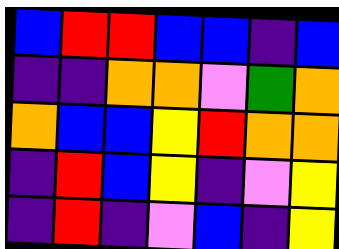[["blue", "red", "red", "blue", "blue", "indigo", "blue"], ["indigo", "indigo", "orange", "orange", "violet", "green", "orange"], ["orange", "blue", "blue", "yellow", "red", "orange", "orange"], ["indigo", "red", "blue", "yellow", "indigo", "violet", "yellow"], ["indigo", "red", "indigo", "violet", "blue", "indigo", "yellow"]]